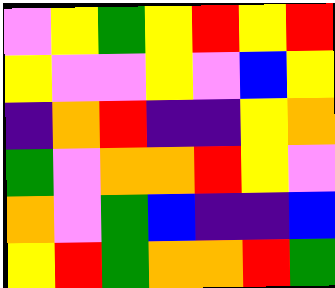[["violet", "yellow", "green", "yellow", "red", "yellow", "red"], ["yellow", "violet", "violet", "yellow", "violet", "blue", "yellow"], ["indigo", "orange", "red", "indigo", "indigo", "yellow", "orange"], ["green", "violet", "orange", "orange", "red", "yellow", "violet"], ["orange", "violet", "green", "blue", "indigo", "indigo", "blue"], ["yellow", "red", "green", "orange", "orange", "red", "green"]]